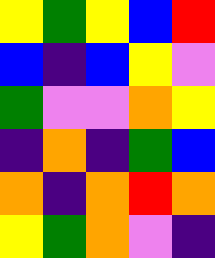[["yellow", "green", "yellow", "blue", "red"], ["blue", "indigo", "blue", "yellow", "violet"], ["green", "violet", "violet", "orange", "yellow"], ["indigo", "orange", "indigo", "green", "blue"], ["orange", "indigo", "orange", "red", "orange"], ["yellow", "green", "orange", "violet", "indigo"]]